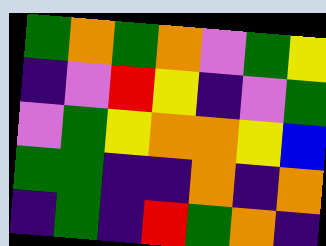[["green", "orange", "green", "orange", "violet", "green", "yellow"], ["indigo", "violet", "red", "yellow", "indigo", "violet", "green"], ["violet", "green", "yellow", "orange", "orange", "yellow", "blue"], ["green", "green", "indigo", "indigo", "orange", "indigo", "orange"], ["indigo", "green", "indigo", "red", "green", "orange", "indigo"]]